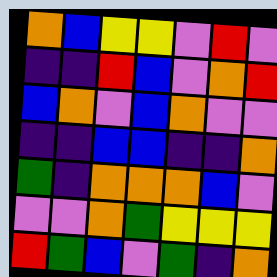[["orange", "blue", "yellow", "yellow", "violet", "red", "violet"], ["indigo", "indigo", "red", "blue", "violet", "orange", "red"], ["blue", "orange", "violet", "blue", "orange", "violet", "violet"], ["indigo", "indigo", "blue", "blue", "indigo", "indigo", "orange"], ["green", "indigo", "orange", "orange", "orange", "blue", "violet"], ["violet", "violet", "orange", "green", "yellow", "yellow", "yellow"], ["red", "green", "blue", "violet", "green", "indigo", "orange"]]